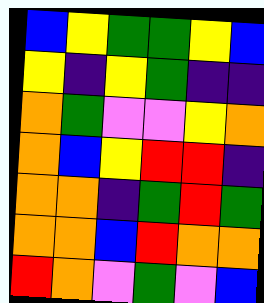[["blue", "yellow", "green", "green", "yellow", "blue"], ["yellow", "indigo", "yellow", "green", "indigo", "indigo"], ["orange", "green", "violet", "violet", "yellow", "orange"], ["orange", "blue", "yellow", "red", "red", "indigo"], ["orange", "orange", "indigo", "green", "red", "green"], ["orange", "orange", "blue", "red", "orange", "orange"], ["red", "orange", "violet", "green", "violet", "blue"]]